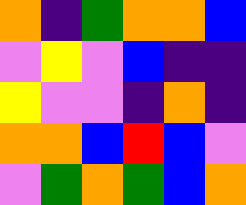[["orange", "indigo", "green", "orange", "orange", "blue"], ["violet", "yellow", "violet", "blue", "indigo", "indigo"], ["yellow", "violet", "violet", "indigo", "orange", "indigo"], ["orange", "orange", "blue", "red", "blue", "violet"], ["violet", "green", "orange", "green", "blue", "orange"]]